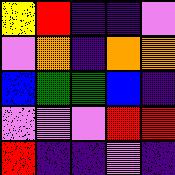[["yellow", "red", "indigo", "indigo", "violet"], ["violet", "orange", "indigo", "orange", "orange"], ["blue", "green", "green", "blue", "indigo"], ["violet", "violet", "violet", "red", "red"], ["red", "indigo", "indigo", "violet", "indigo"]]